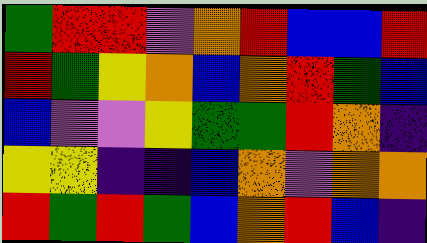[["green", "red", "red", "violet", "orange", "red", "blue", "blue", "red"], ["red", "green", "yellow", "orange", "blue", "orange", "red", "green", "blue"], ["blue", "violet", "violet", "yellow", "green", "green", "red", "orange", "indigo"], ["yellow", "yellow", "indigo", "indigo", "blue", "orange", "violet", "orange", "orange"], ["red", "green", "red", "green", "blue", "orange", "red", "blue", "indigo"]]